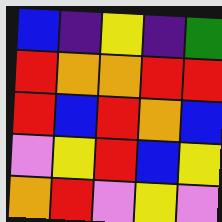[["blue", "indigo", "yellow", "indigo", "green"], ["red", "orange", "orange", "red", "red"], ["red", "blue", "red", "orange", "blue"], ["violet", "yellow", "red", "blue", "yellow"], ["orange", "red", "violet", "yellow", "violet"]]